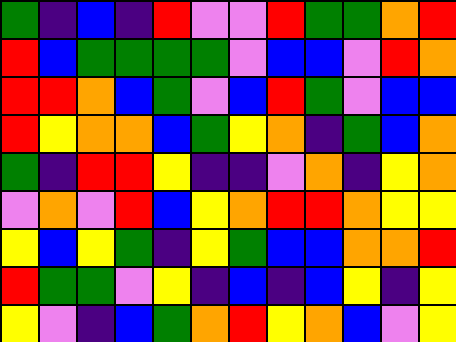[["green", "indigo", "blue", "indigo", "red", "violet", "violet", "red", "green", "green", "orange", "red"], ["red", "blue", "green", "green", "green", "green", "violet", "blue", "blue", "violet", "red", "orange"], ["red", "red", "orange", "blue", "green", "violet", "blue", "red", "green", "violet", "blue", "blue"], ["red", "yellow", "orange", "orange", "blue", "green", "yellow", "orange", "indigo", "green", "blue", "orange"], ["green", "indigo", "red", "red", "yellow", "indigo", "indigo", "violet", "orange", "indigo", "yellow", "orange"], ["violet", "orange", "violet", "red", "blue", "yellow", "orange", "red", "red", "orange", "yellow", "yellow"], ["yellow", "blue", "yellow", "green", "indigo", "yellow", "green", "blue", "blue", "orange", "orange", "red"], ["red", "green", "green", "violet", "yellow", "indigo", "blue", "indigo", "blue", "yellow", "indigo", "yellow"], ["yellow", "violet", "indigo", "blue", "green", "orange", "red", "yellow", "orange", "blue", "violet", "yellow"]]